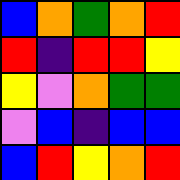[["blue", "orange", "green", "orange", "red"], ["red", "indigo", "red", "red", "yellow"], ["yellow", "violet", "orange", "green", "green"], ["violet", "blue", "indigo", "blue", "blue"], ["blue", "red", "yellow", "orange", "red"]]